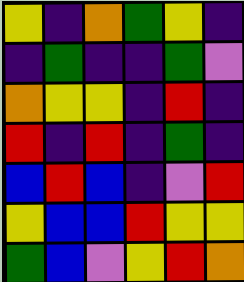[["yellow", "indigo", "orange", "green", "yellow", "indigo"], ["indigo", "green", "indigo", "indigo", "green", "violet"], ["orange", "yellow", "yellow", "indigo", "red", "indigo"], ["red", "indigo", "red", "indigo", "green", "indigo"], ["blue", "red", "blue", "indigo", "violet", "red"], ["yellow", "blue", "blue", "red", "yellow", "yellow"], ["green", "blue", "violet", "yellow", "red", "orange"]]